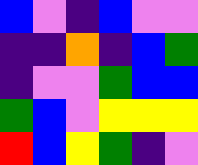[["blue", "violet", "indigo", "blue", "violet", "violet"], ["indigo", "indigo", "orange", "indigo", "blue", "green"], ["indigo", "violet", "violet", "green", "blue", "blue"], ["green", "blue", "violet", "yellow", "yellow", "yellow"], ["red", "blue", "yellow", "green", "indigo", "violet"]]